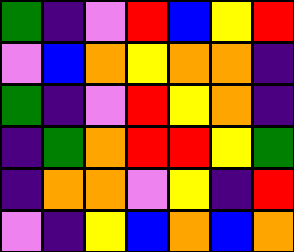[["green", "indigo", "violet", "red", "blue", "yellow", "red"], ["violet", "blue", "orange", "yellow", "orange", "orange", "indigo"], ["green", "indigo", "violet", "red", "yellow", "orange", "indigo"], ["indigo", "green", "orange", "red", "red", "yellow", "green"], ["indigo", "orange", "orange", "violet", "yellow", "indigo", "red"], ["violet", "indigo", "yellow", "blue", "orange", "blue", "orange"]]